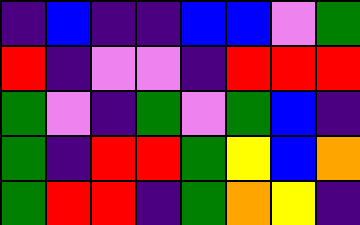[["indigo", "blue", "indigo", "indigo", "blue", "blue", "violet", "green"], ["red", "indigo", "violet", "violet", "indigo", "red", "red", "red"], ["green", "violet", "indigo", "green", "violet", "green", "blue", "indigo"], ["green", "indigo", "red", "red", "green", "yellow", "blue", "orange"], ["green", "red", "red", "indigo", "green", "orange", "yellow", "indigo"]]